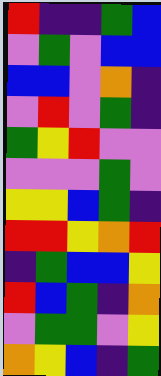[["red", "indigo", "indigo", "green", "blue"], ["violet", "green", "violet", "blue", "blue"], ["blue", "blue", "violet", "orange", "indigo"], ["violet", "red", "violet", "green", "indigo"], ["green", "yellow", "red", "violet", "violet"], ["violet", "violet", "violet", "green", "violet"], ["yellow", "yellow", "blue", "green", "indigo"], ["red", "red", "yellow", "orange", "red"], ["indigo", "green", "blue", "blue", "yellow"], ["red", "blue", "green", "indigo", "orange"], ["violet", "green", "green", "violet", "yellow"], ["orange", "yellow", "blue", "indigo", "green"]]